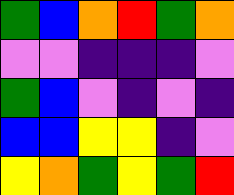[["green", "blue", "orange", "red", "green", "orange"], ["violet", "violet", "indigo", "indigo", "indigo", "violet"], ["green", "blue", "violet", "indigo", "violet", "indigo"], ["blue", "blue", "yellow", "yellow", "indigo", "violet"], ["yellow", "orange", "green", "yellow", "green", "red"]]